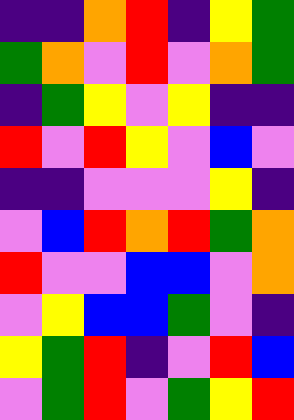[["indigo", "indigo", "orange", "red", "indigo", "yellow", "green"], ["green", "orange", "violet", "red", "violet", "orange", "green"], ["indigo", "green", "yellow", "violet", "yellow", "indigo", "indigo"], ["red", "violet", "red", "yellow", "violet", "blue", "violet"], ["indigo", "indigo", "violet", "violet", "violet", "yellow", "indigo"], ["violet", "blue", "red", "orange", "red", "green", "orange"], ["red", "violet", "violet", "blue", "blue", "violet", "orange"], ["violet", "yellow", "blue", "blue", "green", "violet", "indigo"], ["yellow", "green", "red", "indigo", "violet", "red", "blue"], ["violet", "green", "red", "violet", "green", "yellow", "red"]]